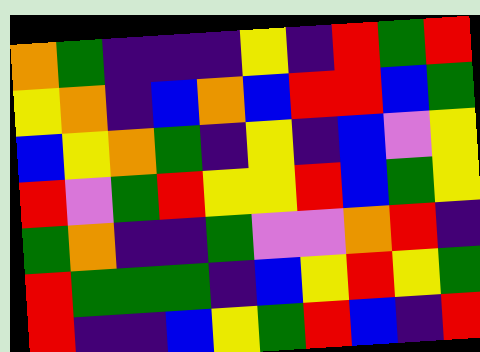[["orange", "green", "indigo", "indigo", "indigo", "yellow", "indigo", "red", "green", "red"], ["yellow", "orange", "indigo", "blue", "orange", "blue", "red", "red", "blue", "green"], ["blue", "yellow", "orange", "green", "indigo", "yellow", "indigo", "blue", "violet", "yellow"], ["red", "violet", "green", "red", "yellow", "yellow", "red", "blue", "green", "yellow"], ["green", "orange", "indigo", "indigo", "green", "violet", "violet", "orange", "red", "indigo"], ["red", "green", "green", "green", "indigo", "blue", "yellow", "red", "yellow", "green"], ["red", "indigo", "indigo", "blue", "yellow", "green", "red", "blue", "indigo", "red"]]